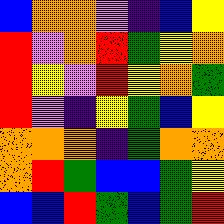[["blue", "orange", "orange", "violet", "indigo", "blue", "yellow"], ["red", "violet", "orange", "red", "green", "yellow", "orange"], ["red", "yellow", "violet", "red", "yellow", "orange", "green"], ["red", "violet", "indigo", "yellow", "green", "blue", "yellow"], ["orange", "orange", "orange", "indigo", "green", "orange", "orange"], ["orange", "red", "green", "blue", "blue", "green", "yellow"], ["blue", "blue", "red", "green", "blue", "green", "red"]]